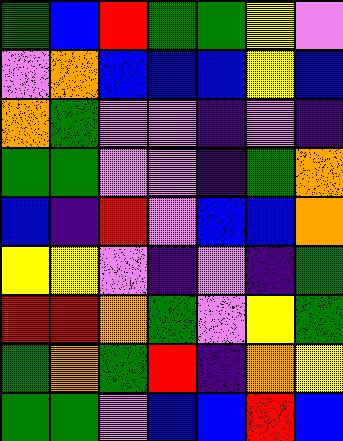[["green", "blue", "red", "green", "green", "yellow", "violet"], ["violet", "orange", "blue", "blue", "blue", "yellow", "blue"], ["orange", "green", "violet", "violet", "indigo", "violet", "indigo"], ["green", "green", "violet", "violet", "indigo", "green", "orange"], ["blue", "indigo", "red", "violet", "blue", "blue", "orange"], ["yellow", "yellow", "violet", "indigo", "violet", "indigo", "green"], ["red", "red", "orange", "green", "violet", "yellow", "green"], ["green", "orange", "green", "red", "indigo", "orange", "yellow"], ["green", "green", "violet", "blue", "blue", "red", "blue"]]